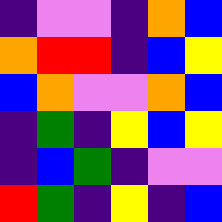[["indigo", "violet", "violet", "indigo", "orange", "blue"], ["orange", "red", "red", "indigo", "blue", "yellow"], ["blue", "orange", "violet", "violet", "orange", "blue"], ["indigo", "green", "indigo", "yellow", "blue", "yellow"], ["indigo", "blue", "green", "indigo", "violet", "violet"], ["red", "green", "indigo", "yellow", "indigo", "blue"]]